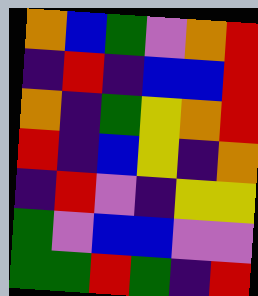[["orange", "blue", "green", "violet", "orange", "red"], ["indigo", "red", "indigo", "blue", "blue", "red"], ["orange", "indigo", "green", "yellow", "orange", "red"], ["red", "indigo", "blue", "yellow", "indigo", "orange"], ["indigo", "red", "violet", "indigo", "yellow", "yellow"], ["green", "violet", "blue", "blue", "violet", "violet"], ["green", "green", "red", "green", "indigo", "red"]]